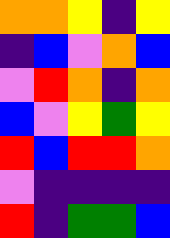[["orange", "orange", "yellow", "indigo", "yellow"], ["indigo", "blue", "violet", "orange", "blue"], ["violet", "red", "orange", "indigo", "orange"], ["blue", "violet", "yellow", "green", "yellow"], ["red", "blue", "red", "red", "orange"], ["violet", "indigo", "indigo", "indigo", "indigo"], ["red", "indigo", "green", "green", "blue"]]